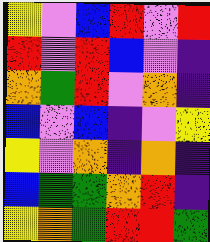[["yellow", "violet", "blue", "red", "violet", "red"], ["red", "violet", "red", "blue", "violet", "indigo"], ["orange", "green", "red", "violet", "orange", "indigo"], ["blue", "violet", "blue", "indigo", "violet", "yellow"], ["yellow", "violet", "orange", "indigo", "orange", "indigo"], ["blue", "green", "green", "orange", "red", "indigo"], ["yellow", "orange", "green", "red", "red", "green"]]